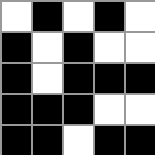[["white", "black", "white", "black", "white"], ["black", "white", "black", "white", "white"], ["black", "white", "black", "black", "black"], ["black", "black", "black", "white", "white"], ["black", "black", "white", "black", "black"]]